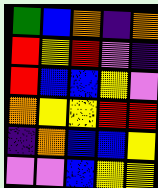[["green", "blue", "orange", "indigo", "orange"], ["red", "yellow", "red", "violet", "indigo"], ["red", "blue", "blue", "yellow", "violet"], ["orange", "yellow", "yellow", "red", "red"], ["indigo", "orange", "blue", "blue", "yellow"], ["violet", "violet", "blue", "yellow", "yellow"]]